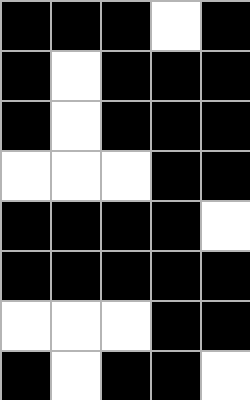[["black", "black", "black", "white", "black"], ["black", "white", "black", "black", "black"], ["black", "white", "black", "black", "black"], ["white", "white", "white", "black", "black"], ["black", "black", "black", "black", "white"], ["black", "black", "black", "black", "black"], ["white", "white", "white", "black", "black"], ["black", "white", "black", "black", "white"]]